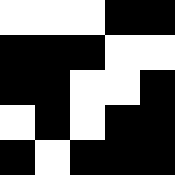[["white", "white", "white", "black", "black"], ["black", "black", "black", "white", "white"], ["black", "black", "white", "white", "black"], ["white", "black", "white", "black", "black"], ["black", "white", "black", "black", "black"]]